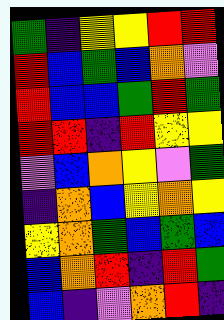[["green", "indigo", "yellow", "yellow", "red", "red"], ["red", "blue", "green", "blue", "orange", "violet"], ["red", "blue", "blue", "green", "red", "green"], ["red", "red", "indigo", "red", "yellow", "yellow"], ["violet", "blue", "orange", "yellow", "violet", "green"], ["indigo", "orange", "blue", "yellow", "orange", "yellow"], ["yellow", "orange", "green", "blue", "green", "blue"], ["blue", "orange", "red", "indigo", "red", "green"], ["blue", "indigo", "violet", "orange", "red", "indigo"]]